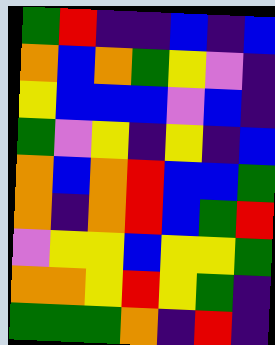[["green", "red", "indigo", "indigo", "blue", "indigo", "blue"], ["orange", "blue", "orange", "green", "yellow", "violet", "indigo"], ["yellow", "blue", "blue", "blue", "violet", "blue", "indigo"], ["green", "violet", "yellow", "indigo", "yellow", "indigo", "blue"], ["orange", "blue", "orange", "red", "blue", "blue", "green"], ["orange", "indigo", "orange", "red", "blue", "green", "red"], ["violet", "yellow", "yellow", "blue", "yellow", "yellow", "green"], ["orange", "orange", "yellow", "red", "yellow", "green", "indigo"], ["green", "green", "green", "orange", "indigo", "red", "indigo"]]